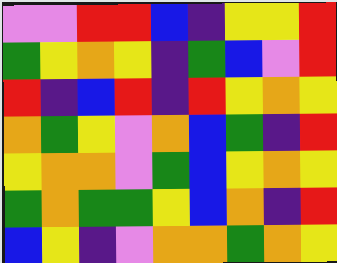[["violet", "violet", "red", "red", "blue", "indigo", "yellow", "yellow", "red"], ["green", "yellow", "orange", "yellow", "indigo", "green", "blue", "violet", "red"], ["red", "indigo", "blue", "red", "indigo", "red", "yellow", "orange", "yellow"], ["orange", "green", "yellow", "violet", "orange", "blue", "green", "indigo", "red"], ["yellow", "orange", "orange", "violet", "green", "blue", "yellow", "orange", "yellow"], ["green", "orange", "green", "green", "yellow", "blue", "orange", "indigo", "red"], ["blue", "yellow", "indigo", "violet", "orange", "orange", "green", "orange", "yellow"]]